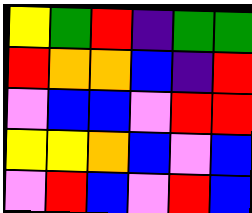[["yellow", "green", "red", "indigo", "green", "green"], ["red", "orange", "orange", "blue", "indigo", "red"], ["violet", "blue", "blue", "violet", "red", "red"], ["yellow", "yellow", "orange", "blue", "violet", "blue"], ["violet", "red", "blue", "violet", "red", "blue"]]